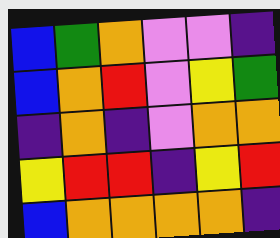[["blue", "green", "orange", "violet", "violet", "indigo"], ["blue", "orange", "red", "violet", "yellow", "green"], ["indigo", "orange", "indigo", "violet", "orange", "orange"], ["yellow", "red", "red", "indigo", "yellow", "red"], ["blue", "orange", "orange", "orange", "orange", "indigo"]]